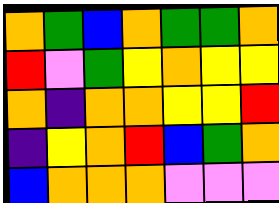[["orange", "green", "blue", "orange", "green", "green", "orange"], ["red", "violet", "green", "yellow", "orange", "yellow", "yellow"], ["orange", "indigo", "orange", "orange", "yellow", "yellow", "red"], ["indigo", "yellow", "orange", "red", "blue", "green", "orange"], ["blue", "orange", "orange", "orange", "violet", "violet", "violet"]]